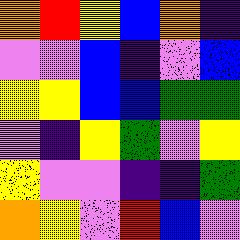[["orange", "red", "yellow", "blue", "orange", "indigo"], ["violet", "violet", "blue", "indigo", "violet", "blue"], ["yellow", "yellow", "blue", "blue", "green", "green"], ["violet", "indigo", "yellow", "green", "violet", "yellow"], ["yellow", "violet", "violet", "indigo", "indigo", "green"], ["orange", "yellow", "violet", "red", "blue", "violet"]]